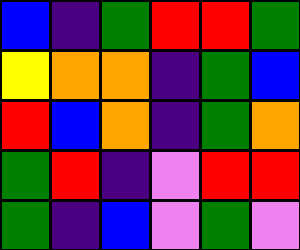[["blue", "indigo", "green", "red", "red", "green"], ["yellow", "orange", "orange", "indigo", "green", "blue"], ["red", "blue", "orange", "indigo", "green", "orange"], ["green", "red", "indigo", "violet", "red", "red"], ["green", "indigo", "blue", "violet", "green", "violet"]]